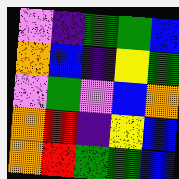[["violet", "indigo", "green", "green", "blue"], ["orange", "blue", "indigo", "yellow", "green"], ["violet", "green", "violet", "blue", "orange"], ["orange", "red", "indigo", "yellow", "blue"], ["orange", "red", "green", "green", "blue"]]